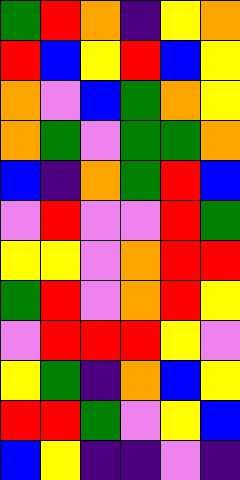[["green", "red", "orange", "indigo", "yellow", "orange"], ["red", "blue", "yellow", "red", "blue", "yellow"], ["orange", "violet", "blue", "green", "orange", "yellow"], ["orange", "green", "violet", "green", "green", "orange"], ["blue", "indigo", "orange", "green", "red", "blue"], ["violet", "red", "violet", "violet", "red", "green"], ["yellow", "yellow", "violet", "orange", "red", "red"], ["green", "red", "violet", "orange", "red", "yellow"], ["violet", "red", "red", "red", "yellow", "violet"], ["yellow", "green", "indigo", "orange", "blue", "yellow"], ["red", "red", "green", "violet", "yellow", "blue"], ["blue", "yellow", "indigo", "indigo", "violet", "indigo"]]